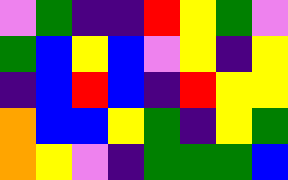[["violet", "green", "indigo", "indigo", "red", "yellow", "green", "violet"], ["green", "blue", "yellow", "blue", "violet", "yellow", "indigo", "yellow"], ["indigo", "blue", "red", "blue", "indigo", "red", "yellow", "yellow"], ["orange", "blue", "blue", "yellow", "green", "indigo", "yellow", "green"], ["orange", "yellow", "violet", "indigo", "green", "green", "green", "blue"]]